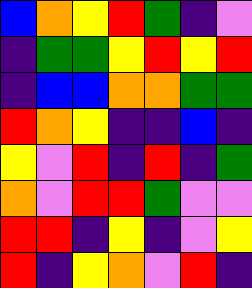[["blue", "orange", "yellow", "red", "green", "indigo", "violet"], ["indigo", "green", "green", "yellow", "red", "yellow", "red"], ["indigo", "blue", "blue", "orange", "orange", "green", "green"], ["red", "orange", "yellow", "indigo", "indigo", "blue", "indigo"], ["yellow", "violet", "red", "indigo", "red", "indigo", "green"], ["orange", "violet", "red", "red", "green", "violet", "violet"], ["red", "red", "indigo", "yellow", "indigo", "violet", "yellow"], ["red", "indigo", "yellow", "orange", "violet", "red", "indigo"]]